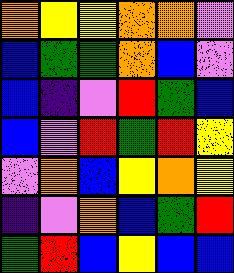[["orange", "yellow", "yellow", "orange", "orange", "violet"], ["blue", "green", "green", "orange", "blue", "violet"], ["blue", "indigo", "violet", "red", "green", "blue"], ["blue", "violet", "red", "green", "red", "yellow"], ["violet", "orange", "blue", "yellow", "orange", "yellow"], ["indigo", "violet", "orange", "blue", "green", "red"], ["green", "red", "blue", "yellow", "blue", "blue"]]